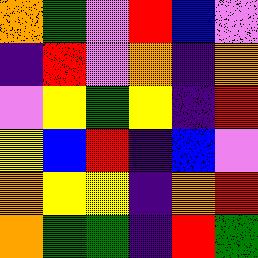[["orange", "green", "violet", "red", "blue", "violet"], ["indigo", "red", "violet", "orange", "indigo", "orange"], ["violet", "yellow", "green", "yellow", "indigo", "red"], ["yellow", "blue", "red", "indigo", "blue", "violet"], ["orange", "yellow", "yellow", "indigo", "orange", "red"], ["orange", "green", "green", "indigo", "red", "green"]]